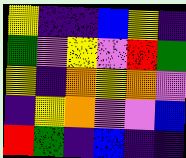[["yellow", "indigo", "indigo", "blue", "yellow", "indigo"], ["green", "violet", "yellow", "violet", "red", "green"], ["yellow", "indigo", "orange", "yellow", "orange", "violet"], ["indigo", "yellow", "orange", "violet", "violet", "blue"], ["red", "green", "indigo", "blue", "indigo", "indigo"]]